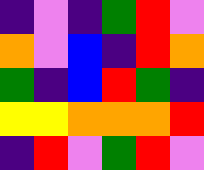[["indigo", "violet", "indigo", "green", "red", "violet"], ["orange", "violet", "blue", "indigo", "red", "orange"], ["green", "indigo", "blue", "red", "green", "indigo"], ["yellow", "yellow", "orange", "orange", "orange", "red"], ["indigo", "red", "violet", "green", "red", "violet"]]